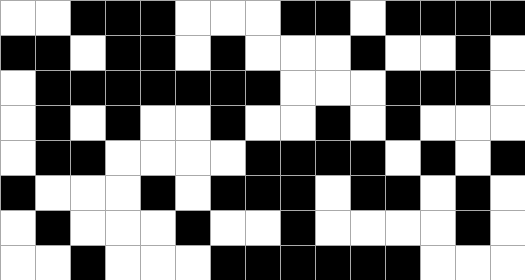[["white", "white", "black", "black", "black", "white", "white", "white", "black", "black", "white", "black", "black", "black", "black"], ["black", "black", "white", "black", "black", "white", "black", "white", "white", "white", "black", "white", "white", "black", "white"], ["white", "black", "black", "black", "black", "black", "black", "black", "white", "white", "white", "black", "black", "black", "white"], ["white", "black", "white", "black", "white", "white", "black", "white", "white", "black", "white", "black", "white", "white", "white"], ["white", "black", "black", "white", "white", "white", "white", "black", "black", "black", "black", "white", "black", "white", "black"], ["black", "white", "white", "white", "black", "white", "black", "black", "black", "white", "black", "black", "white", "black", "white"], ["white", "black", "white", "white", "white", "black", "white", "white", "black", "white", "white", "white", "white", "black", "white"], ["white", "white", "black", "white", "white", "white", "black", "black", "black", "black", "black", "black", "white", "white", "white"]]